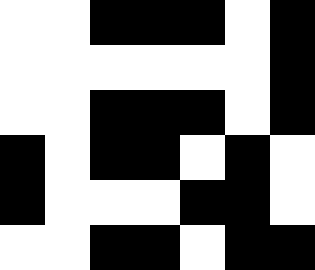[["white", "white", "black", "black", "black", "white", "black"], ["white", "white", "white", "white", "white", "white", "black"], ["white", "white", "black", "black", "black", "white", "black"], ["black", "white", "black", "black", "white", "black", "white"], ["black", "white", "white", "white", "black", "black", "white"], ["white", "white", "black", "black", "white", "black", "black"]]